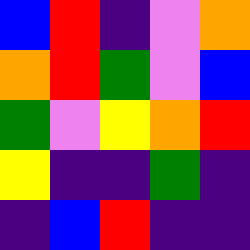[["blue", "red", "indigo", "violet", "orange"], ["orange", "red", "green", "violet", "blue"], ["green", "violet", "yellow", "orange", "red"], ["yellow", "indigo", "indigo", "green", "indigo"], ["indigo", "blue", "red", "indigo", "indigo"]]